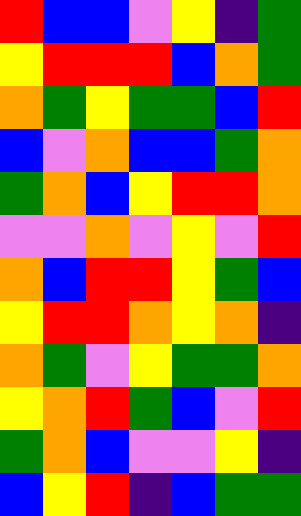[["red", "blue", "blue", "violet", "yellow", "indigo", "green"], ["yellow", "red", "red", "red", "blue", "orange", "green"], ["orange", "green", "yellow", "green", "green", "blue", "red"], ["blue", "violet", "orange", "blue", "blue", "green", "orange"], ["green", "orange", "blue", "yellow", "red", "red", "orange"], ["violet", "violet", "orange", "violet", "yellow", "violet", "red"], ["orange", "blue", "red", "red", "yellow", "green", "blue"], ["yellow", "red", "red", "orange", "yellow", "orange", "indigo"], ["orange", "green", "violet", "yellow", "green", "green", "orange"], ["yellow", "orange", "red", "green", "blue", "violet", "red"], ["green", "orange", "blue", "violet", "violet", "yellow", "indigo"], ["blue", "yellow", "red", "indigo", "blue", "green", "green"]]